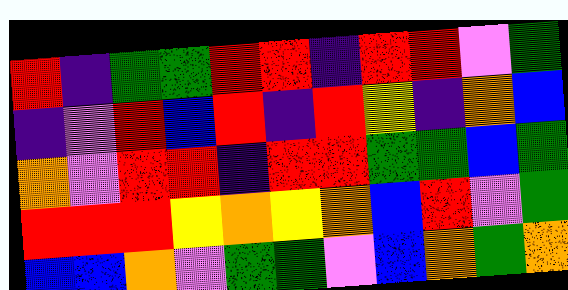[["red", "indigo", "green", "green", "red", "red", "indigo", "red", "red", "violet", "green"], ["indigo", "violet", "red", "blue", "red", "indigo", "red", "yellow", "indigo", "orange", "blue"], ["orange", "violet", "red", "red", "indigo", "red", "red", "green", "green", "blue", "green"], ["red", "red", "red", "yellow", "orange", "yellow", "orange", "blue", "red", "violet", "green"], ["blue", "blue", "orange", "violet", "green", "green", "violet", "blue", "orange", "green", "orange"]]